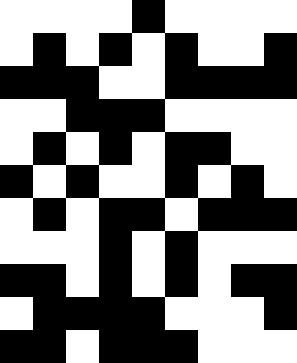[["white", "white", "white", "white", "black", "white", "white", "white", "white"], ["white", "black", "white", "black", "white", "black", "white", "white", "black"], ["black", "black", "black", "white", "white", "black", "black", "black", "black"], ["white", "white", "black", "black", "black", "white", "white", "white", "white"], ["white", "black", "white", "black", "white", "black", "black", "white", "white"], ["black", "white", "black", "white", "white", "black", "white", "black", "white"], ["white", "black", "white", "black", "black", "white", "black", "black", "black"], ["white", "white", "white", "black", "white", "black", "white", "white", "white"], ["black", "black", "white", "black", "white", "black", "white", "black", "black"], ["white", "black", "black", "black", "black", "white", "white", "white", "black"], ["black", "black", "white", "black", "black", "black", "white", "white", "white"]]